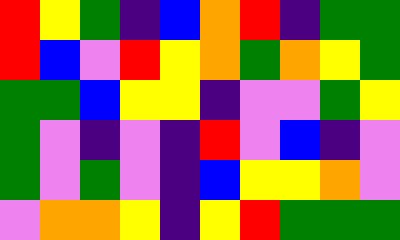[["red", "yellow", "green", "indigo", "blue", "orange", "red", "indigo", "green", "green"], ["red", "blue", "violet", "red", "yellow", "orange", "green", "orange", "yellow", "green"], ["green", "green", "blue", "yellow", "yellow", "indigo", "violet", "violet", "green", "yellow"], ["green", "violet", "indigo", "violet", "indigo", "red", "violet", "blue", "indigo", "violet"], ["green", "violet", "green", "violet", "indigo", "blue", "yellow", "yellow", "orange", "violet"], ["violet", "orange", "orange", "yellow", "indigo", "yellow", "red", "green", "green", "green"]]